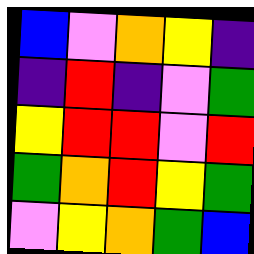[["blue", "violet", "orange", "yellow", "indigo"], ["indigo", "red", "indigo", "violet", "green"], ["yellow", "red", "red", "violet", "red"], ["green", "orange", "red", "yellow", "green"], ["violet", "yellow", "orange", "green", "blue"]]